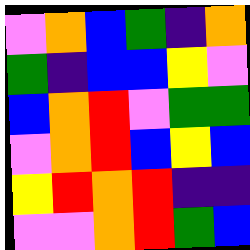[["violet", "orange", "blue", "green", "indigo", "orange"], ["green", "indigo", "blue", "blue", "yellow", "violet"], ["blue", "orange", "red", "violet", "green", "green"], ["violet", "orange", "red", "blue", "yellow", "blue"], ["yellow", "red", "orange", "red", "indigo", "indigo"], ["violet", "violet", "orange", "red", "green", "blue"]]